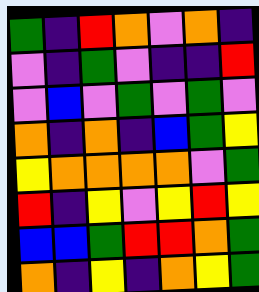[["green", "indigo", "red", "orange", "violet", "orange", "indigo"], ["violet", "indigo", "green", "violet", "indigo", "indigo", "red"], ["violet", "blue", "violet", "green", "violet", "green", "violet"], ["orange", "indigo", "orange", "indigo", "blue", "green", "yellow"], ["yellow", "orange", "orange", "orange", "orange", "violet", "green"], ["red", "indigo", "yellow", "violet", "yellow", "red", "yellow"], ["blue", "blue", "green", "red", "red", "orange", "green"], ["orange", "indigo", "yellow", "indigo", "orange", "yellow", "green"]]